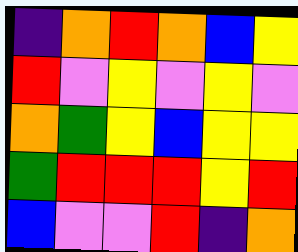[["indigo", "orange", "red", "orange", "blue", "yellow"], ["red", "violet", "yellow", "violet", "yellow", "violet"], ["orange", "green", "yellow", "blue", "yellow", "yellow"], ["green", "red", "red", "red", "yellow", "red"], ["blue", "violet", "violet", "red", "indigo", "orange"]]